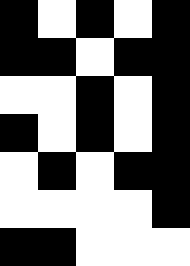[["black", "white", "black", "white", "black"], ["black", "black", "white", "black", "black"], ["white", "white", "black", "white", "black"], ["black", "white", "black", "white", "black"], ["white", "black", "white", "black", "black"], ["white", "white", "white", "white", "black"], ["black", "black", "white", "white", "white"]]